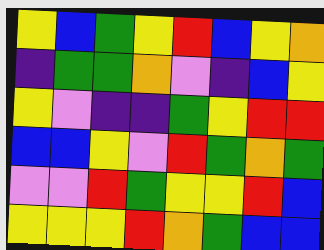[["yellow", "blue", "green", "yellow", "red", "blue", "yellow", "orange"], ["indigo", "green", "green", "orange", "violet", "indigo", "blue", "yellow"], ["yellow", "violet", "indigo", "indigo", "green", "yellow", "red", "red"], ["blue", "blue", "yellow", "violet", "red", "green", "orange", "green"], ["violet", "violet", "red", "green", "yellow", "yellow", "red", "blue"], ["yellow", "yellow", "yellow", "red", "orange", "green", "blue", "blue"]]